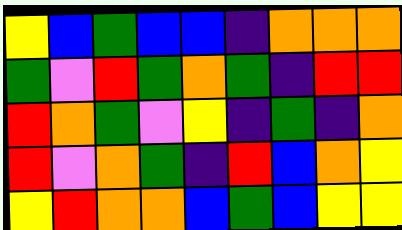[["yellow", "blue", "green", "blue", "blue", "indigo", "orange", "orange", "orange"], ["green", "violet", "red", "green", "orange", "green", "indigo", "red", "red"], ["red", "orange", "green", "violet", "yellow", "indigo", "green", "indigo", "orange"], ["red", "violet", "orange", "green", "indigo", "red", "blue", "orange", "yellow"], ["yellow", "red", "orange", "orange", "blue", "green", "blue", "yellow", "yellow"]]